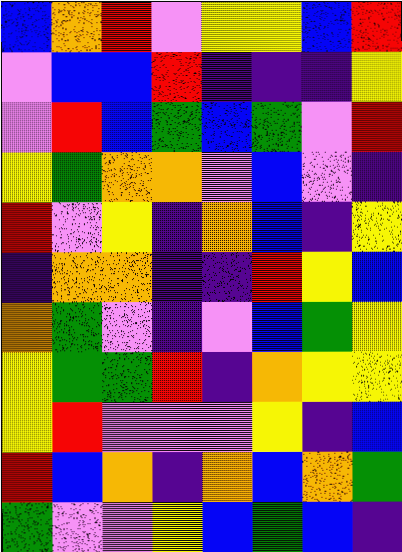[["blue", "orange", "red", "violet", "yellow", "yellow", "blue", "red"], ["violet", "blue", "blue", "red", "indigo", "indigo", "indigo", "yellow"], ["violet", "red", "blue", "green", "blue", "green", "violet", "red"], ["yellow", "green", "orange", "orange", "violet", "blue", "violet", "indigo"], ["red", "violet", "yellow", "indigo", "orange", "blue", "indigo", "yellow"], ["indigo", "orange", "orange", "indigo", "indigo", "red", "yellow", "blue"], ["orange", "green", "violet", "indigo", "violet", "blue", "green", "yellow"], ["yellow", "green", "green", "red", "indigo", "orange", "yellow", "yellow"], ["yellow", "red", "violet", "violet", "violet", "yellow", "indigo", "blue"], ["red", "blue", "orange", "indigo", "orange", "blue", "orange", "green"], ["green", "violet", "violet", "yellow", "blue", "green", "blue", "indigo"]]